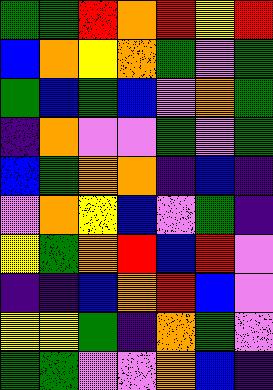[["green", "green", "red", "orange", "red", "yellow", "red"], ["blue", "orange", "yellow", "orange", "green", "violet", "green"], ["green", "blue", "green", "blue", "violet", "orange", "green"], ["indigo", "orange", "violet", "violet", "green", "violet", "green"], ["blue", "green", "orange", "orange", "indigo", "blue", "indigo"], ["violet", "orange", "yellow", "blue", "violet", "green", "indigo"], ["yellow", "green", "orange", "red", "blue", "red", "violet"], ["indigo", "indigo", "blue", "orange", "red", "blue", "violet"], ["yellow", "yellow", "green", "indigo", "orange", "green", "violet"], ["green", "green", "violet", "violet", "orange", "blue", "indigo"]]